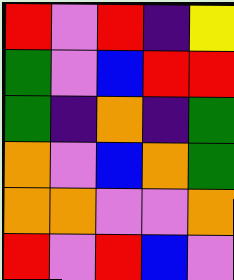[["red", "violet", "red", "indigo", "yellow"], ["green", "violet", "blue", "red", "red"], ["green", "indigo", "orange", "indigo", "green"], ["orange", "violet", "blue", "orange", "green"], ["orange", "orange", "violet", "violet", "orange"], ["red", "violet", "red", "blue", "violet"]]